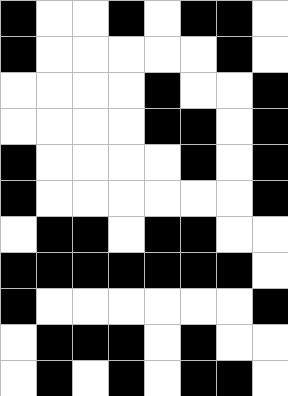[["black", "white", "white", "black", "white", "black", "black", "white"], ["black", "white", "white", "white", "white", "white", "black", "white"], ["white", "white", "white", "white", "black", "white", "white", "black"], ["white", "white", "white", "white", "black", "black", "white", "black"], ["black", "white", "white", "white", "white", "black", "white", "black"], ["black", "white", "white", "white", "white", "white", "white", "black"], ["white", "black", "black", "white", "black", "black", "white", "white"], ["black", "black", "black", "black", "black", "black", "black", "white"], ["black", "white", "white", "white", "white", "white", "white", "black"], ["white", "black", "black", "black", "white", "black", "white", "white"], ["white", "black", "white", "black", "white", "black", "black", "white"]]